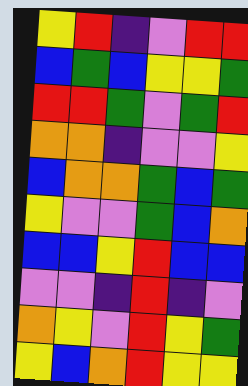[["yellow", "red", "indigo", "violet", "red", "red"], ["blue", "green", "blue", "yellow", "yellow", "green"], ["red", "red", "green", "violet", "green", "red"], ["orange", "orange", "indigo", "violet", "violet", "yellow"], ["blue", "orange", "orange", "green", "blue", "green"], ["yellow", "violet", "violet", "green", "blue", "orange"], ["blue", "blue", "yellow", "red", "blue", "blue"], ["violet", "violet", "indigo", "red", "indigo", "violet"], ["orange", "yellow", "violet", "red", "yellow", "green"], ["yellow", "blue", "orange", "red", "yellow", "yellow"]]